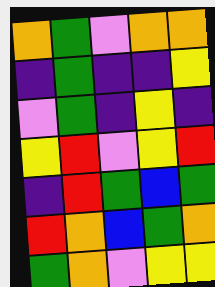[["orange", "green", "violet", "orange", "orange"], ["indigo", "green", "indigo", "indigo", "yellow"], ["violet", "green", "indigo", "yellow", "indigo"], ["yellow", "red", "violet", "yellow", "red"], ["indigo", "red", "green", "blue", "green"], ["red", "orange", "blue", "green", "orange"], ["green", "orange", "violet", "yellow", "yellow"]]